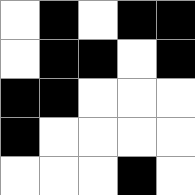[["white", "black", "white", "black", "black"], ["white", "black", "black", "white", "black"], ["black", "black", "white", "white", "white"], ["black", "white", "white", "white", "white"], ["white", "white", "white", "black", "white"]]